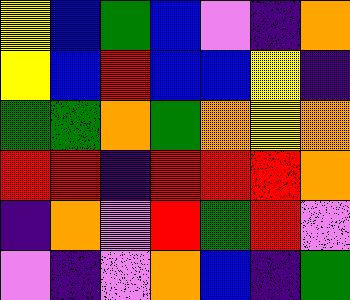[["yellow", "blue", "green", "blue", "violet", "indigo", "orange"], ["yellow", "blue", "red", "blue", "blue", "yellow", "indigo"], ["green", "green", "orange", "green", "orange", "yellow", "orange"], ["red", "red", "indigo", "red", "red", "red", "orange"], ["indigo", "orange", "violet", "red", "green", "red", "violet"], ["violet", "indigo", "violet", "orange", "blue", "indigo", "green"]]